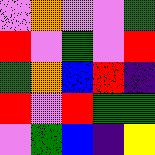[["violet", "orange", "violet", "violet", "green"], ["red", "violet", "green", "violet", "red"], ["green", "orange", "blue", "red", "indigo"], ["red", "violet", "red", "green", "green"], ["violet", "green", "blue", "indigo", "yellow"]]